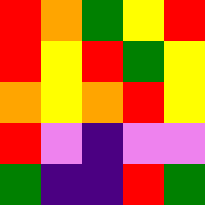[["red", "orange", "green", "yellow", "red"], ["red", "yellow", "red", "green", "yellow"], ["orange", "yellow", "orange", "red", "yellow"], ["red", "violet", "indigo", "violet", "violet"], ["green", "indigo", "indigo", "red", "green"]]